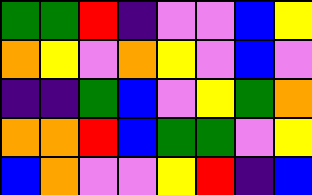[["green", "green", "red", "indigo", "violet", "violet", "blue", "yellow"], ["orange", "yellow", "violet", "orange", "yellow", "violet", "blue", "violet"], ["indigo", "indigo", "green", "blue", "violet", "yellow", "green", "orange"], ["orange", "orange", "red", "blue", "green", "green", "violet", "yellow"], ["blue", "orange", "violet", "violet", "yellow", "red", "indigo", "blue"]]